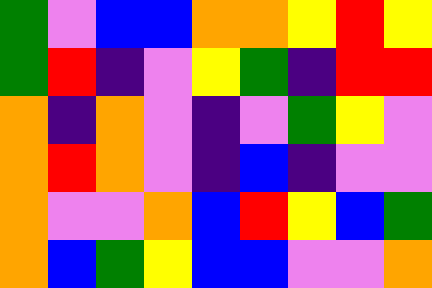[["green", "violet", "blue", "blue", "orange", "orange", "yellow", "red", "yellow"], ["green", "red", "indigo", "violet", "yellow", "green", "indigo", "red", "red"], ["orange", "indigo", "orange", "violet", "indigo", "violet", "green", "yellow", "violet"], ["orange", "red", "orange", "violet", "indigo", "blue", "indigo", "violet", "violet"], ["orange", "violet", "violet", "orange", "blue", "red", "yellow", "blue", "green"], ["orange", "blue", "green", "yellow", "blue", "blue", "violet", "violet", "orange"]]